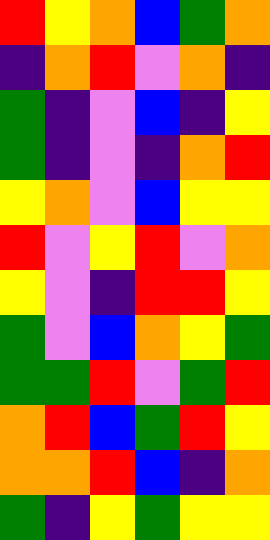[["red", "yellow", "orange", "blue", "green", "orange"], ["indigo", "orange", "red", "violet", "orange", "indigo"], ["green", "indigo", "violet", "blue", "indigo", "yellow"], ["green", "indigo", "violet", "indigo", "orange", "red"], ["yellow", "orange", "violet", "blue", "yellow", "yellow"], ["red", "violet", "yellow", "red", "violet", "orange"], ["yellow", "violet", "indigo", "red", "red", "yellow"], ["green", "violet", "blue", "orange", "yellow", "green"], ["green", "green", "red", "violet", "green", "red"], ["orange", "red", "blue", "green", "red", "yellow"], ["orange", "orange", "red", "blue", "indigo", "orange"], ["green", "indigo", "yellow", "green", "yellow", "yellow"]]